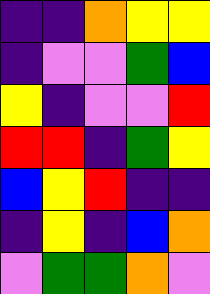[["indigo", "indigo", "orange", "yellow", "yellow"], ["indigo", "violet", "violet", "green", "blue"], ["yellow", "indigo", "violet", "violet", "red"], ["red", "red", "indigo", "green", "yellow"], ["blue", "yellow", "red", "indigo", "indigo"], ["indigo", "yellow", "indigo", "blue", "orange"], ["violet", "green", "green", "orange", "violet"]]